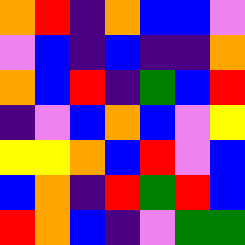[["orange", "red", "indigo", "orange", "blue", "blue", "violet"], ["violet", "blue", "indigo", "blue", "indigo", "indigo", "orange"], ["orange", "blue", "red", "indigo", "green", "blue", "red"], ["indigo", "violet", "blue", "orange", "blue", "violet", "yellow"], ["yellow", "yellow", "orange", "blue", "red", "violet", "blue"], ["blue", "orange", "indigo", "red", "green", "red", "blue"], ["red", "orange", "blue", "indigo", "violet", "green", "green"]]